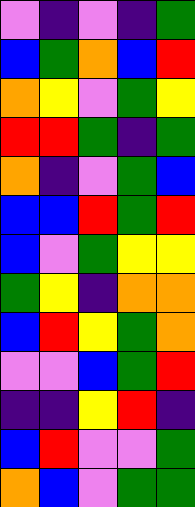[["violet", "indigo", "violet", "indigo", "green"], ["blue", "green", "orange", "blue", "red"], ["orange", "yellow", "violet", "green", "yellow"], ["red", "red", "green", "indigo", "green"], ["orange", "indigo", "violet", "green", "blue"], ["blue", "blue", "red", "green", "red"], ["blue", "violet", "green", "yellow", "yellow"], ["green", "yellow", "indigo", "orange", "orange"], ["blue", "red", "yellow", "green", "orange"], ["violet", "violet", "blue", "green", "red"], ["indigo", "indigo", "yellow", "red", "indigo"], ["blue", "red", "violet", "violet", "green"], ["orange", "blue", "violet", "green", "green"]]